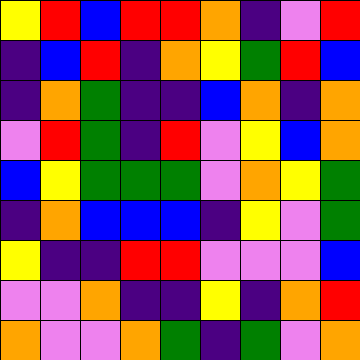[["yellow", "red", "blue", "red", "red", "orange", "indigo", "violet", "red"], ["indigo", "blue", "red", "indigo", "orange", "yellow", "green", "red", "blue"], ["indigo", "orange", "green", "indigo", "indigo", "blue", "orange", "indigo", "orange"], ["violet", "red", "green", "indigo", "red", "violet", "yellow", "blue", "orange"], ["blue", "yellow", "green", "green", "green", "violet", "orange", "yellow", "green"], ["indigo", "orange", "blue", "blue", "blue", "indigo", "yellow", "violet", "green"], ["yellow", "indigo", "indigo", "red", "red", "violet", "violet", "violet", "blue"], ["violet", "violet", "orange", "indigo", "indigo", "yellow", "indigo", "orange", "red"], ["orange", "violet", "violet", "orange", "green", "indigo", "green", "violet", "orange"]]